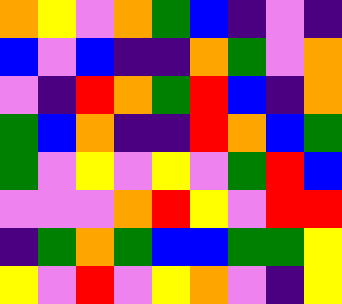[["orange", "yellow", "violet", "orange", "green", "blue", "indigo", "violet", "indigo"], ["blue", "violet", "blue", "indigo", "indigo", "orange", "green", "violet", "orange"], ["violet", "indigo", "red", "orange", "green", "red", "blue", "indigo", "orange"], ["green", "blue", "orange", "indigo", "indigo", "red", "orange", "blue", "green"], ["green", "violet", "yellow", "violet", "yellow", "violet", "green", "red", "blue"], ["violet", "violet", "violet", "orange", "red", "yellow", "violet", "red", "red"], ["indigo", "green", "orange", "green", "blue", "blue", "green", "green", "yellow"], ["yellow", "violet", "red", "violet", "yellow", "orange", "violet", "indigo", "yellow"]]